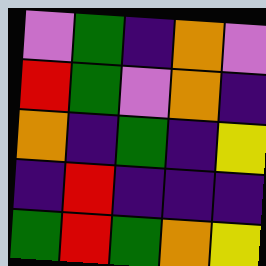[["violet", "green", "indigo", "orange", "violet"], ["red", "green", "violet", "orange", "indigo"], ["orange", "indigo", "green", "indigo", "yellow"], ["indigo", "red", "indigo", "indigo", "indigo"], ["green", "red", "green", "orange", "yellow"]]